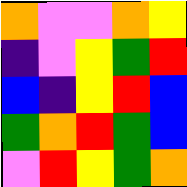[["orange", "violet", "violet", "orange", "yellow"], ["indigo", "violet", "yellow", "green", "red"], ["blue", "indigo", "yellow", "red", "blue"], ["green", "orange", "red", "green", "blue"], ["violet", "red", "yellow", "green", "orange"]]